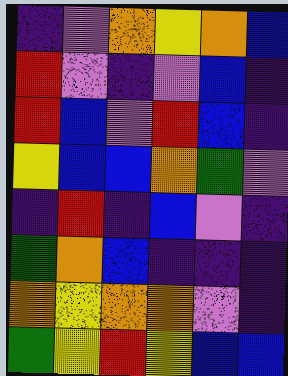[["indigo", "violet", "orange", "yellow", "orange", "blue"], ["red", "violet", "indigo", "violet", "blue", "indigo"], ["red", "blue", "violet", "red", "blue", "indigo"], ["yellow", "blue", "blue", "orange", "green", "violet"], ["indigo", "red", "indigo", "blue", "violet", "indigo"], ["green", "orange", "blue", "indigo", "indigo", "indigo"], ["orange", "yellow", "orange", "orange", "violet", "indigo"], ["green", "yellow", "red", "yellow", "blue", "blue"]]